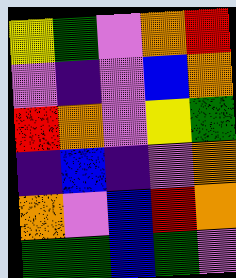[["yellow", "green", "violet", "orange", "red"], ["violet", "indigo", "violet", "blue", "orange"], ["red", "orange", "violet", "yellow", "green"], ["indigo", "blue", "indigo", "violet", "orange"], ["orange", "violet", "blue", "red", "orange"], ["green", "green", "blue", "green", "violet"]]